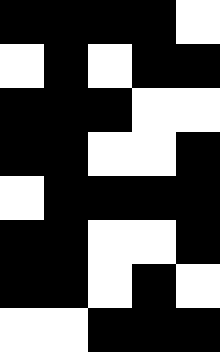[["black", "black", "black", "black", "white"], ["white", "black", "white", "black", "black"], ["black", "black", "black", "white", "white"], ["black", "black", "white", "white", "black"], ["white", "black", "black", "black", "black"], ["black", "black", "white", "white", "black"], ["black", "black", "white", "black", "white"], ["white", "white", "black", "black", "black"]]